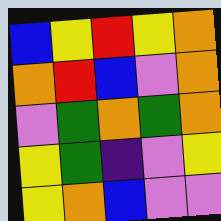[["blue", "yellow", "red", "yellow", "orange"], ["orange", "red", "blue", "violet", "orange"], ["violet", "green", "orange", "green", "orange"], ["yellow", "green", "indigo", "violet", "yellow"], ["yellow", "orange", "blue", "violet", "violet"]]